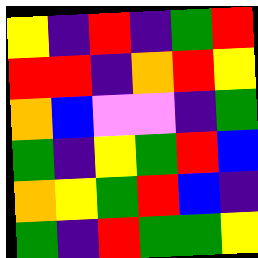[["yellow", "indigo", "red", "indigo", "green", "red"], ["red", "red", "indigo", "orange", "red", "yellow"], ["orange", "blue", "violet", "violet", "indigo", "green"], ["green", "indigo", "yellow", "green", "red", "blue"], ["orange", "yellow", "green", "red", "blue", "indigo"], ["green", "indigo", "red", "green", "green", "yellow"]]